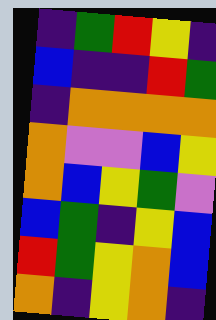[["indigo", "green", "red", "yellow", "indigo"], ["blue", "indigo", "indigo", "red", "green"], ["indigo", "orange", "orange", "orange", "orange"], ["orange", "violet", "violet", "blue", "yellow"], ["orange", "blue", "yellow", "green", "violet"], ["blue", "green", "indigo", "yellow", "blue"], ["red", "green", "yellow", "orange", "blue"], ["orange", "indigo", "yellow", "orange", "indigo"]]